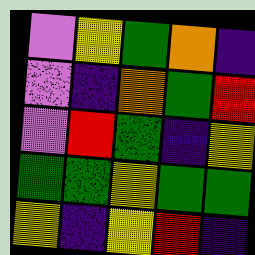[["violet", "yellow", "green", "orange", "indigo"], ["violet", "indigo", "orange", "green", "red"], ["violet", "red", "green", "indigo", "yellow"], ["green", "green", "yellow", "green", "green"], ["yellow", "indigo", "yellow", "red", "indigo"]]